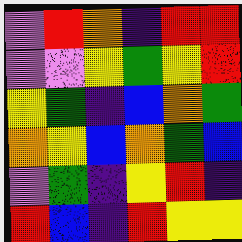[["violet", "red", "orange", "indigo", "red", "red"], ["violet", "violet", "yellow", "green", "yellow", "red"], ["yellow", "green", "indigo", "blue", "orange", "green"], ["orange", "yellow", "blue", "orange", "green", "blue"], ["violet", "green", "indigo", "yellow", "red", "indigo"], ["red", "blue", "indigo", "red", "yellow", "yellow"]]